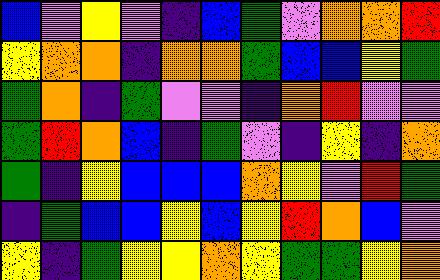[["blue", "violet", "yellow", "violet", "indigo", "blue", "green", "violet", "orange", "orange", "red"], ["yellow", "orange", "orange", "indigo", "orange", "orange", "green", "blue", "blue", "yellow", "green"], ["green", "orange", "indigo", "green", "violet", "violet", "indigo", "orange", "red", "violet", "violet"], ["green", "red", "orange", "blue", "indigo", "green", "violet", "indigo", "yellow", "indigo", "orange"], ["green", "indigo", "yellow", "blue", "blue", "blue", "orange", "yellow", "violet", "red", "green"], ["indigo", "green", "blue", "blue", "yellow", "blue", "yellow", "red", "orange", "blue", "violet"], ["yellow", "indigo", "green", "yellow", "yellow", "orange", "yellow", "green", "green", "yellow", "orange"]]